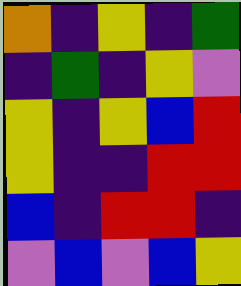[["orange", "indigo", "yellow", "indigo", "green"], ["indigo", "green", "indigo", "yellow", "violet"], ["yellow", "indigo", "yellow", "blue", "red"], ["yellow", "indigo", "indigo", "red", "red"], ["blue", "indigo", "red", "red", "indigo"], ["violet", "blue", "violet", "blue", "yellow"]]